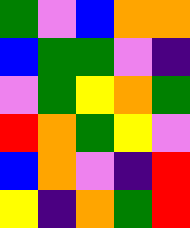[["green", "violet", "blue", "orange", "orange"], ["blue", "green", "green", "violet", "indigo"], ["violet", "green", "yellow", "orange", "green"], ["red", "orange", "green", "yellow", "violet"], ["blue", "orange", "violet", "indigo", "red"], ["yellow", "indigo", "orange", "green", "red"]]